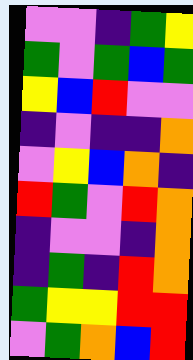[["violet", "violet", "indigo", "green", "yellow"], ["green", "violet", "green", "blue", "green"], ["yellow", "blue", "red", "violet", "violet"], ["indigo", "violet", "indigo", "indigo", "orange"], ["violet", "yellow", "blue", "orange", "indigo"], ["red", "green", "violet", "red", "orange"], ["indigo", "violet", "violet", "indigo", "orange"], ["indigo", "green", "indigo", "red", "orange"], ["green", "yellow", "yellow", "red", "red"], ["violet", "green", "orange", "blue", "red"]]